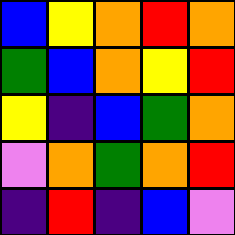[["blue", "yellow", "orange", "red", "orange"], ["green", "blue", "orange", "yellow", "red"], ["yellow", "indigo", "blue", "green", "orange"], ["violet", "orange", "green", "orange", "red"], ["indigo", "red", "indigo", "blue", "violet"]]